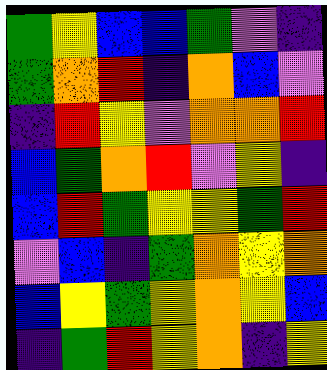[["green", "yellow", "blue", "blue", "green", "violet", "indigo"], ["green", "orange", "red", "indigo", "orange", "blue", "violet"], ["indigo", "red", "yellow", "violet", "orange", "orange", "red"], ["blue", "green", "orange", "red", "violet", "yellow", "indigo"], ["blue", "red", "green", "yellow", "yellow", "green", "red"], ["violet", "blue", "indigo", "green", "orange", "yellow", "orange"], ["blue", "yellow", "green", "yellow", "orange", "yellow", "blue"], ["indigo", "green", "red", "yellow", "orange", "indigo", "yellow"]]